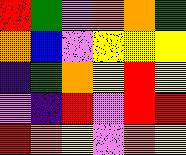[["red", "green", "violet", "orange", "orange", "green"], ["orange", "blue", "violet", "yellow", "yellow", "yellow"], ["indigo", "green", "orange", "yellow", "red", "yellow"], ["violet", "indigo", "red", "violet", "red", "red"], ["red", "orange", "yellow", "violet", "orange", "yellow"]]